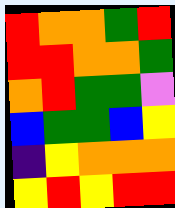[["red", "orange", "orange", "green", "red"], ["red", "red", "orange", "orange", "green"], ["orange", "red", "green", "green", "violet"], ["blue", "green", "green", "blue", "yellow"], ["indigo", "yellow", "orange", "orange", "orange"], ["yellow", "red", "yellow", "red", "red"]]